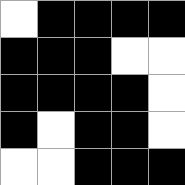[["white", "black", "black", "black", "black"], ["black", "black", "black", "white", "white"], ["black", "black", "black", "black", "white"], ["black", "white", "black", "black", "white"], ["white", "white", "black", "black", "black"]]